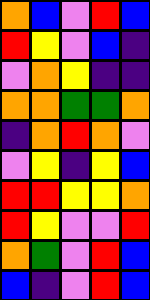[["orange", "blue", "violet", "red", "blue"], ["red", "yellow", "violet", "blue", "indigo"], ["violet", "orange", "yellow", "indigo", "indigo"], ["orange", "orange", "green", "green", "orange"], ["indigo", "orange", "red", "orange", "violet"], ["violet", "yellow", "indigo", "yellow", "blue"], ["red", "red", "yellow", "yellow", "orange"], ["red", "yellow", "violet", "violet", "red"], ["orange", "green", "violet", "red", "blue"], ["blue", "indigo", "violet", "red", "blue"]]